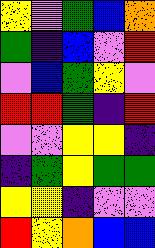[["yellow", "violet", "green", "blue", "orange"], ["green", "indigo", "blue", "violet", "red"], ["violet", "blue", "green", "yellow", "violet"], ["red", "red", "green", "indigo", "red"], ["violet", "violet", "yellow", "yellow", "indigo"], ["indigo", "green", "yellow", "green", "green"], ["yellow", "yellow", "indigo", "violet", "violet"], ["red", "yellow", "orange", "blue", "blue"]]